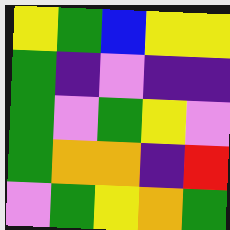[["yellow", "green", "blue", "yellow", "yellow"], ["green", "indigo", "violet", "indigo", "indigo"], ["green", "violet", "green", "yellow", "violet"], ["green", "orange", "orange", "indigo", "red"], ["violet", "green", "yellow", "orange", "green"]]